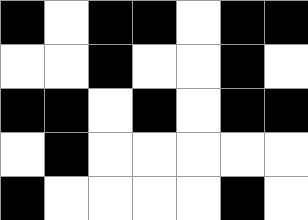[["black", "white", "black", "black", "white", "black", "black"], ["white", "white", "black", "white", "white", "black", "white"], ["black", "black", "white", "black", "white", "black", "black"], ["white", "black", "white", "white", "white", "white", "white"], ["black", "white", "white", "white", "white", "black", "white"]]